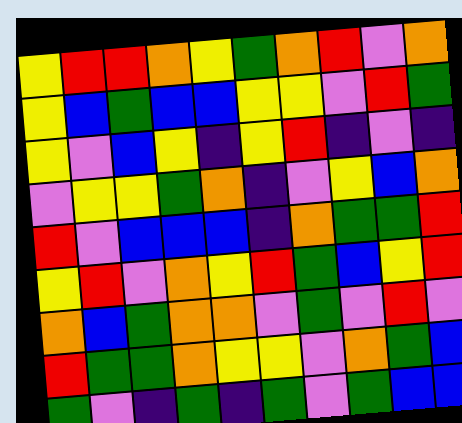[["yellow", "red", "red", "orange", "yellow", "green", "orange", "red", "violet", "orange"], ["yellow", "blue", "green", "blue", "blue", "yellow", "yellow", "violet", "red", "green"], ["yellow", "violet", "blue", "yellow", "indigo", "yellow", "red", "indigo", "violet", "indigo"], ["violet", "yellow", "yellow", "green", "orange", "indigo", "violet", "yellow", "blue", "orange"], ["red", "violet", "blue", "blue", "blue", "indigo", "orange", "green", "green", "red"], ["yellow", "red", "violet", "orange", "yellow", "red", "green", "blue", "yellow", "red"], ["orange", "blue", "green", "orange", "orange", "violet", "green", "violet", "red", "violet"], ["red", "green", "green", "orange", "yellow", "yellow", "violet", "orange", "green", "blue"], ["green", "violet", "indigo", "green", "indigo", "green", "violet", "green", "blue", "blue"]]